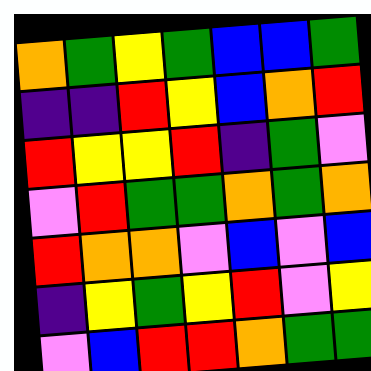[["orange", "green", "yellow", "green", "blue", "blue", "green"], ["indigo", "indigo", "red", "yellow", "blue", "orange", "red"], ["red", "yellow", "yellow", "red", "indigo", "green", "violet"], ["violet", "red", "green", "green", "orange", "green", "orange"], ["red", "orange", "orange", "violet", "blue", "violet", "blue"], ["indigo", "yellow", "green", "yellow", "red", "violet", "yellow"], ["violet", "blue", "red", "red", "orange", "green", "green"]]